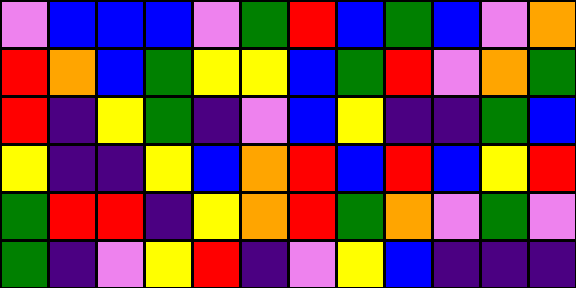[["violet", "blue", "blue", "blue", "violet", "green", "red", "blue", "green", "blue", "violet", "orange"], ["red", "orange", "blue", "green", "yellow", "yellow", "blue", "green", "red", "violet", "orange", "green"], ["red", "indigo", "yellow", "green", "indigo", "violet", "blue", "yellow", "indigo", "indigo", "green", "blue"], ["yellow", "indigo", "indigo", "yellow", "blue", "orange", "red", "blue", "red", "blue", "yellow", "red"], ["green", "red", "red", "indigo", "yellow", "orange", "red", "green", "orange", "violet", "green", "violet"], ["green", "indigo", "violet", "yellow", "red", "indigo", "violet", "yellow", "blue", "indigo", "indigo", "indigo"]]